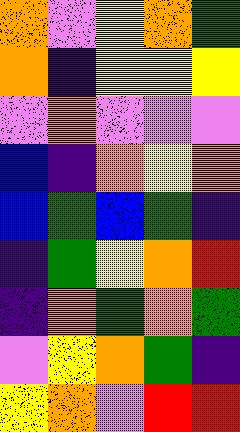[["orange", "violet", "yellow", "orange", "green"], ["orange", "indigo", "yellow", "yellow", "yellow"], ["violet", "orange", "violet", "violet", "violet"], ["blue", "indigo", "orange", "yellow", "orange"], ["blue", "green", "blue", "green", "indigo"], ["indigo", "green", "yellow", "orange", "red"], ["indigo", "orange", "green", "orange", "green"], ["violet", "yellow", "orange", "green", "indigo"], ["yellow", "orange", "violet", "red", "red"]]